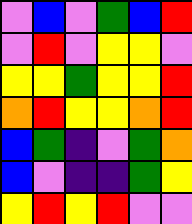[["violet", "blue", "violet", "green", "blue", "red"], ["violet", "red", "violet", "yellow", "yellow", "violet"], ["yellow", "yellow", "green", "yellow", "yellow", "red"], ["orange", "red", "yellow", "yellow", "orange", "red"], ["blue", "green", "indigo", "violet", "green", "orange"], ["blue", "violet", "indigo", "indigo", "green", "yellow"], ["yellow", "red", "yellow", "red", "violet", "violet"]]